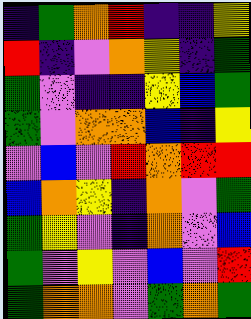[["indigo", "green", "orange", "red", "indigo", "indigo", "yellow"], ["red", "indigo", "violet", "orange", "yellow", "indigo", "green"], ["green", "violet", "indigo", "indigo", "yellow", "blue", "green"], ["green", "violet", "orange", "orange", "blue", "indigo", "yellow"], ["violet", "blue", "violet", "red", "orange", "red", "red"], ["blue", "orange", "yellow", "indigo", "orange", "violet", "green"], ["green", "yellow", "violet", "indigo", "orange", "violet", "blue"], ["green", "violet", "yellow", "violet", "blue", "violet", "red"], ["green", "orange", "orange", "violet", "green", "orange", "green"]]